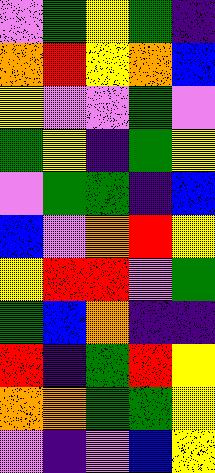[["violet", "green", "yellow", "green", "indigo"], ["orange", "red", "yellow", "orange", "blue"], ["yellow", "violet", "violet", "green", "violet"], ["green", "yellow", "indigo", "green", "yellow"], ["violet", "green", "green", "indigo", "blue"], ["blue", "violet", "orange", "red", "yellow"], ["yellow", "red", "red", "violet", "green"], ["green", "blue", "orange", "indigo", "indigo"], ["red", "indigo", "green", "red", "yellow"], ["orange", "orange", "green", "green", "yellow"], ["violet", "indigo", "violet", "blue", "yellow"]]